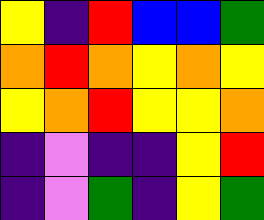[["yellow", "indigo", "red", "blue", "blue", "green"], ["orange", "red", "orange", "yellow", "orange", "yellow"], ["yellow", "orange", "red", "yellow", "yellow", "orange"], ["indigo", "violet", "indigo", "indigo", "yellow", "red"], ["indigo", "violet", "green", "indigo", "yellow", "green"]]